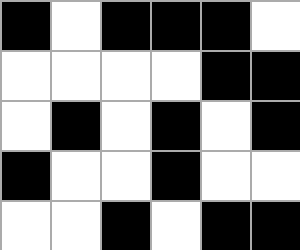[["black", "white", "black", "black", "black", "white"], ["white", "white", "white", "white", "black", "black"], ["white", "black", "white", "black", "white", "black"], ["black", "white", "white", "black", "white", "white"], ["white", "white", "black", "white", "black", "black"]]